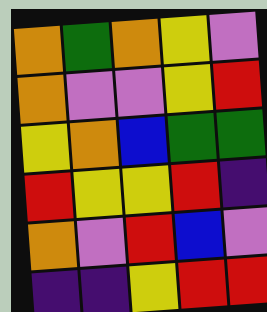[["orange", "green", "orange", "yellow", "violet"], ["orange", "violet", "violet", "yellow", "red"], ["yellow", "orange", "blue", "green", "green"], ["red", "yellow", "yellow", "red", "indigo"], ["orange", "violet", "red", "blue", "violet"], ["indigo", "indigo", "yellow", "red", "red"]]